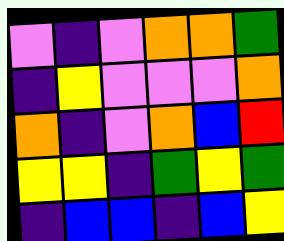[["violet", "indigo", "violet", "orange", "orange", "green"], ["indigo", "yellow", "violet", "violet", "violet", "orange"], ["orange", "indigo", "violet", "orange", "blue", "red"], ["yellow", "yellow", "indigo", "green", "yellow", "green"], ["indigo", "blue", "blue", "indigo", "blue", "yellow"]]